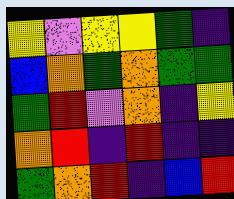[["yellow", "violet", "yellow", "yellow", "green", "indigo"], ["blue", "orange", "green", "orange", "green", "green"], ["green", "red", "violet", "orange", "indigo", "yellow"], ["orange", "red", "indigo", "red", "indigo", "indigo"], ["green", "orange", "red", "indigo", "blue", "red"]]